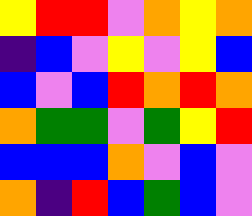[["yellow", "red", "red", "violet", "orange", "yellow", "orange"], ["indigo", "blue", "violet", "yellow", "violet", "yellow", "blue"], ["blue", "violet", "blue", "red", "orange", "red", "orange"], ["orange", "green", "green", "violet", "green", "yellow", "red"], ["blue", "blue", "blue", "orange", "violet", "blue", "violet"], ["orange", "indigo", "red", "blue", "green", "blue", "violet"]]